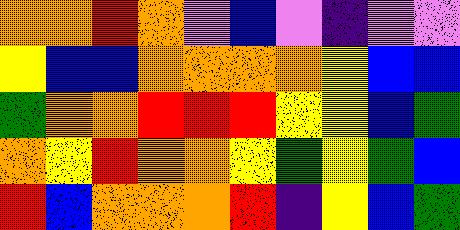[["orange", "orange", "red", "orange", "violet", "blue", "violet", "indigo", "violet", "violet"], ["yellow", "blue", "blue", "orange", "orange", "orange", "orange", "yellow", "blue", "blue"], ["green", "orange", "orange", "red", "red", "red", "yellow", "yellow", "blue", "green"], ["orange", "yellow", "red", "orange", "orange", "yellow", "green", "yellow", "green", "blue"], ["red", "blue", "orange", "orange", "orange", "red", "indigo", "yellow", "blue", "green"]]